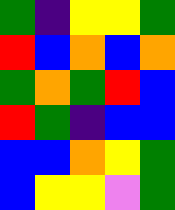[["green", "indigo", "yellow", "yellow", "green"], ["red", "blue", "orange", "blue", "orange"], ["green", "orange", "green", "red", "blue"], ["red", "green", "indigo", "blue", "blue"], ["blue", "blue", "orange", "yellow", "green"], ["blue", "yellow", "yellow", "violet", "green"]]